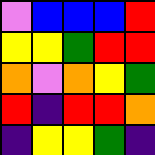[["violet", "blue", "blue", "blue", "red"], ["yellow", "yellow", "green", "red", "red"], ["orange", "violet", "orange", "yellow", "green"], ["red", "indigo", "red", "red", "orange"], ["indigo", "yellow", "yellow", "green", "indigo"]]